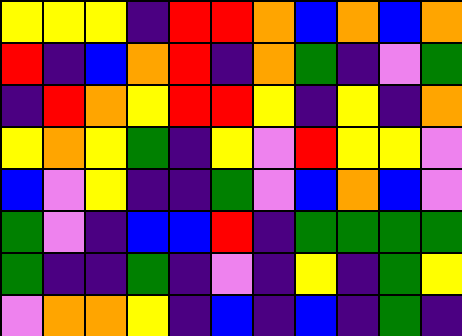[["yellow", "yellow", "yellow", "indigo", "red", "red", "orange", "blue", "orange", "blue", "orange"], ["red", "indigo", "blue", "orange", "red", "indigo", "orange", "green", "indigo", "violet", "green"], ["indigo", "red", "orange", "yellow", "red", "red", "yellow", "indigo", "yellow", "indigo", "orange"], ["yellow", "orange", "yellow", "green", "indigo", "yellow", "violet", "red", "yellow", "yellow", "violet"], ["blue", "violet", "yellow", "indigo", "indigo", "green", "violet", "blue", "orange", "blue", "violet"], ["green", "violet", "indigo", "blue", "blue", "red", "indigo", "green", "green", "green", "green"], ["green", "indigo", "indigo", "green", "indigo", "violet", "indigo", "yellow", "indigo", "green", "yellow"], ["violet", "orange", "orange", "yellow", "indigo", "blue", "indigo", "blue", "indigo", "green", "indigo"]]